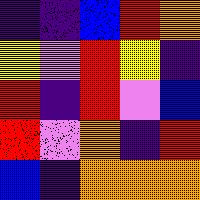[["indigo", "indigo", "blue", "red", "orange"], ["yellow", "violet", "red", "yellow", "indigo"], ["red", "indigo", "red", "violet", "blue"], ["red", "violet", "orange", "indigo", "red"], ["blue", "indigo", "orange", "orange", "orange"]]